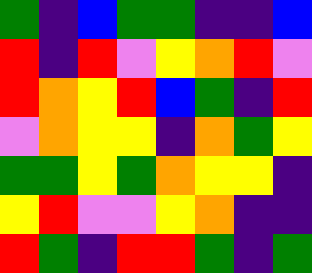[["green", "indigo", "blue", "green", "green", "indigo", "indigo", "blue"], ["red", "indigo", "red", "violet", "yellow", "orange", "red", "violet"], ["red", "orange", "yellow", "red", "blue", "green", "indigo", "red"], ["violet", "orange", "yellow", "yellow", "indigo", "orange", "green", "yellow"], ["green", "green", "yellow", "green", "orange", "yellow", "yellow", "indigo"], ["yellow", "red", "violet", "violet", "yellow", "orange", "indigo", "indigo"], ["red", "green", "indigo", "red", "red", "green", "indigo", "green"]]